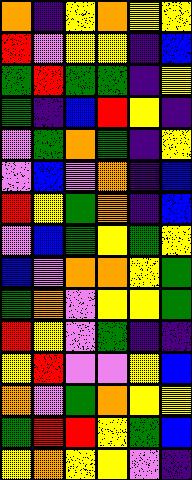[["orange", "indigo", "yellow", "orange", "yellow", "yellow"], ["red", "violet", "yellow", "yellow", "indigo", "blue"], ["green", "red", "green", "green", "indigo", "yellow"], ["green", "indigo", "blue", "red", "yellow", "indigo"], ["violet", "green", "orange", "green", "indigo", "yellow"], ["violet", "blue", "violet", "orange", "indigo", "blue"], ["red", "yellow", "green", "orange", "indigo", "blue"], ["violet", "blue", "green", "yellow", "green", "yellow"], ["blue", "violet", "orange", "orange", "yellow", "green"], ["green", "orange", "violet", "yellow", "yellow", "green"], ["red", "yellow", "violet", "green", "indigo", "indigo"], ["yellow", "red", "violet", "violet", "yellow", "blue"], ["orange", "violet", "green", "orange", "yellow", "yellow"], ["green", "red", "red", "yellow", "green", "blue"], ["yellow", "orange", "yellow", "yellow", "violet", "indigo"]]